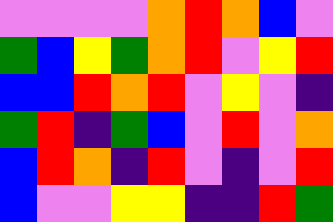[["violet", "violet", "violet", "violet", "orange", "red", "orange", "blue", "violet"], ["green", "blue", "yellow", "green", "orange", "red", "violet", "yellow", "red"], ["blue", "blue", "red", "orange", "red", "violet", "yellow", "violet", "indigo"], ["green", "red", "indigo", "green", "blue", "violet", "red", "violet", "orange"], ["blue", "red", "orange", "indigo", "red", "violet", "indigo", "violet", "red"], ["blue", "violet", "violet", "yellow", "yellow", "indigo", "indigo", "red", "green"]]